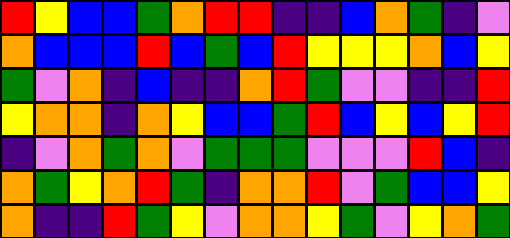[["red", "yellow", "blue", "blue", "green", "orange", "red", "red", "indigo", "indigo", "blue", "orange", "green", "indigo", "violet"], ["orange", "blue", "blue", "blue", "red", "blue", "green", "blue", "red", "yellow", "yellow", "yellow", "orange", "blue", "yellow"], ["green", "violet", "orange", "indigo", "blue", "indigo", "indigo", "orange", "red", "green", "violet", "violet", "indigo", "indigo", "red"], ["yellow", "orange", "orange", "indigo", "orange", "yellow", "blue", "blue", "green", "red", "blue", "yellow", "blue", "yellow", "red"], ["indigo", "violet", "orange", "green", "orange", "violet", "green", "green", "green", "violet", "violet", "violet", "red", "blue", "indigo"], ["orange", "green", "yellow", "orange", "red", "green", "indigo", "orange", "orange", "red", "violet", "green", "blue", "blue", "yellow"], ["orange", "indigo", "indigo", "red", "green", "yellow", "violet", "orange", "orange", "yellow", "green", "violet", "yellow", "orange", "green"]]